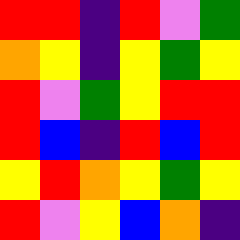[["red", "red", "indigo", "red", "violet", "green"], ["orange", "yellow", "indigo", "yellow", "green", "yellow"], ["red", "violet", "green", "yellow", "red", "red"], ["red", "blue", "indigo", "red", "blue", "red"], ["yellow", "red", "orange", "yellow", "green", "yellow"], ["red", "violet", "yellow", "blue", "orange", "indigo"]]